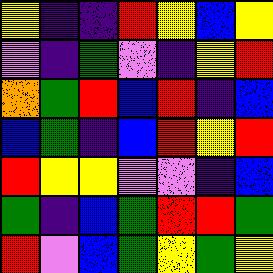[["yellow", "indigo", "indigo", "red", "yellow", "blue", "yellow"], ["violet", "indigo", "green", "violet", "indigo", "yellow", "red"], ["orange", "green", "red", "blue", "red", "indigo", "blue"], ["blue", "green", "indigo", "blue", "red", "yellow", "red"], ["red", "yellow", "yellow", "violet", "violet", "indigo", "blue"], ["green", "indigo", "blue", "green", "red", "red", "green"], ["red", "violet", "blue", "green", "yellow", "green", "yellow"]]